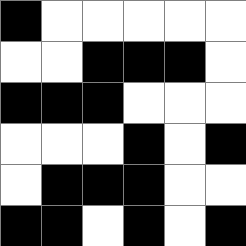[["black", "white", "white", "white", "white", "white"], ["white", "white", "black", "black", "black", "white"], ["black", "black", "black", "white", "white", "white"], ["white", "white", "white", "black", "white", "black"], ["white", "black", "black", "black", "white", "white"], ["black", "black", "white", "black", "white", "black"]]